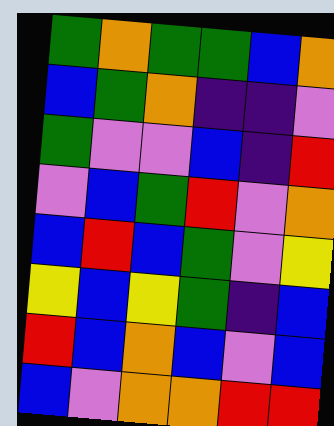[["green", "orange", "green", "green", "blue", "orange"], ["blue", "green", "orange", "indigo", "indigo", "violet"], ["green", "violet", "violet", "blue", "indigo", "red"], ["violet", "blue", "green", "red", "violet", "orange"], ["blue", "red", "blue", "green", "violet", "yellow"], ["yellow", "blue", "yellow", "green", "indigo", "blue"], ["red", "blue", "orange", "blue", "violet", "blue"], ["blue", "violet", "orange", "orange", "red", "red"]]